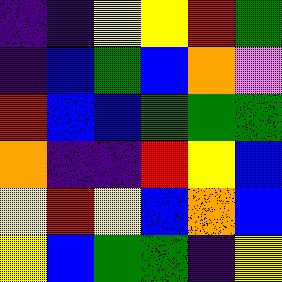[["indigo", "indigo", "yellow", "yellow", "red", "green"], ["indigo", "blue", "green", "blue", "orange", "violet"], ["red", "blue", "blue", "green", "green", "green"], ["orange", "indigo", "indigo", "red", "yellow", "blue"], ["yellow", "red", "yellow", "blue", "orange", "blue"], ["yellow", "blue", "green", "green", "indigo", "yellow"]]